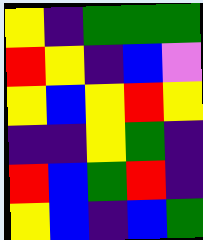[["yellow", "indigo", "green", "green", "green"], ["red", "yellow", "indigo", "blue", "violet"], ["yellow", "blue", "yellow", "red", "yellow"], ["indigo", "indigo", "yellow", "green", "indigo"], ["red", "blue", "green", "red", "indigo"], ["yellow", "blue", "indigo", "blue", "green"]]